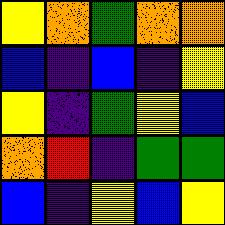[["yellow", "orange", "green", "orange", "orange"], ["blue", "indigo", "blue", "indigo", "yellow"], ["yellow", "indigo", "green", "yellow", "blue"], ["orange", "red", "indigo", "green", "green"], ["blue", "indigo", "yellow", "blue", "yellow"]]